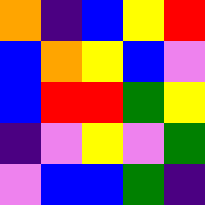[["orange", "indigo", "blue", "yellow", "red"], ["blue", "orange", "yellow", "blue", "violet"], ["blue", "red", "red", "green", "yellow"], ["indigo", "violet", "yellow", "violet", "green"], ["violet", "blue", "blue", "green", "indigo"]]